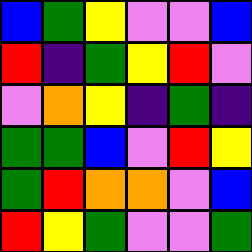[["blue", "green", "yellow", "violet", "violet", "blue"], ["red", "indigo", "green", "yellow", "red", "violet"], ["violet", "orange", "yellow", "indigo", "green", "indigo"], ["green", "green", "blue", "violet", "red", "yellow"], ["green", "red", "orange", "orange", "violet", "blue"], ["red", "yellow", "green", "violet", "violet", "green"]]